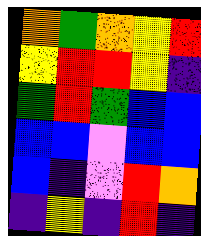[["orange", "green", "orange", "yellow", "red"], ["yellow", "red", "red", "yellow", "indigo"], ["green", "red", "green", "blue", "blue"], ["blue", "blue", "violet", "blue", "blue"], ["blue", "indigo", "violet", "red", "orange"], ["indigo", "yellow", "indigo", "red", "indigo"]]